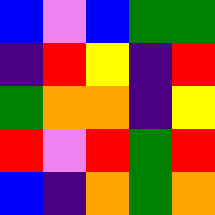[["blue", "violet", "blue", "green", "green"], ["indigo", "red", "yellow", "indigo", "red"], ["green", "orange", "orange", "indigo", "yellow"], ["red", "violet", "red", "green", "red"], ["blue", "indigo", "orange", "green", "orange"]]